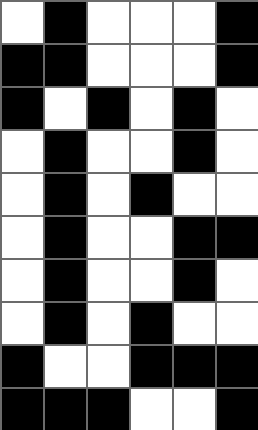[["white", "black", "white", "white", "white", "black"], ["black", "black", "white", "white", "white", "black"], ["black", "white", "black", "white", "black", "white"], ["white", "black", "white", "white", "black", "white"], ["white", "black", "white", "black", "white", "white"], ["white", "black", "white", "white", "black", "black"], ["white", "black", "white", "white", "black", "white"], ["white", "black", "white", "black", "white", "white"], ["black", "white", "white", "black", "black", "black"], ["black", "black", "black", "white", "white", "black"]]